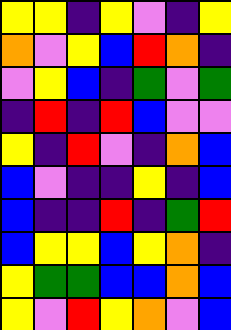[["yellow", "yellow", "indigo", "yellow", "violet", "indigo", "yellow"], ["orange", "violet", "yellow", "blue", "red", "orange", "indigo"], ["violet", "yellow", "blue", "indigo", "green", "violet", "green"], ["indigo", "red", "indigo", "red", "blue", "violet", "violet"], ["yellow", "indigo", "red", "violet", "indigo", "orange", "blue"], ["blue", "violet", "indigo", "indigo", "yellow", "indigo", "blue"], ["blue", "indigo", "indigo", "red", "indigo", "green", "red"], ["blue", "yellow", "yellow", "blue", "yellow", "orange", "indigo"], ["yellow", "green", "green", "blue", "blue", "orange", "blue"], ["yellow", "violet", "red", "yellow", "orange", "violet", "blue"]]